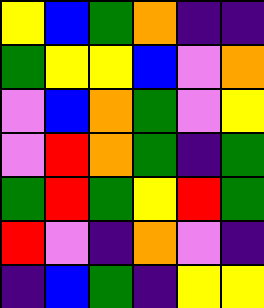[["yellow", "blue", "green", "orange", "indigo", "indigo"], ["green", "yellow", "yellow", "blue", "violet", "orange"], ["violet", "blue", "orange", "green", "violet", "yellow"], ["violet", "red", "orange", "green", "indigo", "green"], ["green", "red", "green", "yellow", "red", "green"], ["red", "violet", "indigo", "orange", "violet", "indigo"], ["indigo", "blue", "green", "indigo", "yellow", "yellow"]]